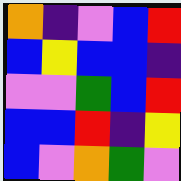[["orange", "indigo", "violet", "blue", "red"], ["blue", "yellow", "blue", "blue", "indigo"], ["violet", "violet", "green", "blue", "red"], ["blue", "blue", "red", "indigo", "yellow"], ["blue", "violet", "orange", "green", "violet"]]